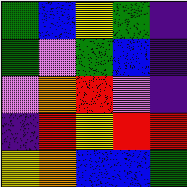[["green", "blue", "yellow", "green", "indigo"], ["green", "violet", "green", "blue", "indigo"], ["violet", "orange", "red", "violet", "indigo"], ["indigo", "red", "yellow", "red", "red"], ["yellow", "orange", "blue", "blue", "green"]]